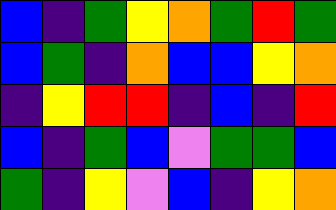[["blue", "indigo", "green", "yellow", "orange", "green", "red", "green"], ["blue", "green", "indigo", "orange", "blue", "blue", "yellow", "orange"], ["indigo", "yellow", "red", "red", "indigo", "blue", "indigo", "red"], ["blue", "indigo", "green", "blue", "violet", "green", "green", "blue"], ["green", "indigo", "yellow", "violet", "blue", "indigo", "yellow", "orange"]]